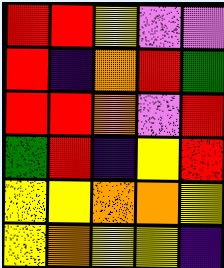[["red", "red", "yellow", "violet", "violet"], ["red", "indigo", "orange", "red", "green"], ["red", "red", "orange", "violet", "red"], ["green", "red", "indigo", "yellow", "red"], ["yellow", "yellow", "orange", "orange", "yellow"], ["yellow", "orange", "yellow", "yellow", "indigo"]]